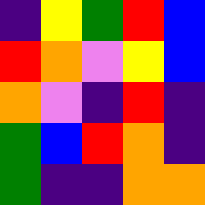[["indigo", "yellow", "green", "red", "blue"], ["red", "orange", "violet", "yellow", "blue"], ["orange", "violet", "indigo", "red", "indigo"], ["green", "blue", "red", "orange", "indigo"], ["green", "indigo", "indigo", "orange", "orange"]]